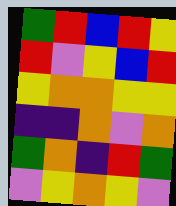[["green", "red", "blue", "red", "yellow"], ["red", "violet", "yellow", "blue", "red"], ["yellow", "orange", "orange", "yellow", "yellow"], ["indigo", "indigo", "orange", "violet", "orange"], ["green", "orange", "indigo", "red", "green"], ["violet", "yellow", "orange", "yellow", "violet"]]